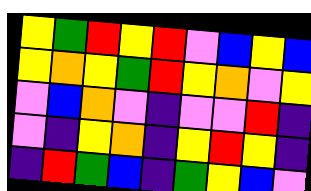[["yellow", "green", "red", "yellow", "red", "violet", "blue", "yellow", "blue"], ["yellow", "orange", "yellow", "green", "red", "yellow", "orange", "violet", "yellow"], ["violet", "blue", "orange", "violet", "indigo", "violet", "violet", "red", "indigo"], ["violet", "indigo", "yellow", "orange", "indigo", "yellow", "red", "yellow", "indigo"], ["indigo", "red", "green", "blue", "indigo", "green", "yellow", "blue", "violet"]]